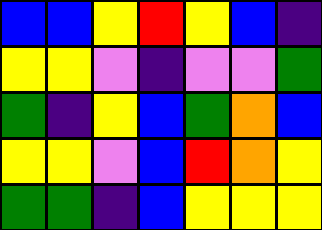[["blue", "blue", "yellow", "red", "yellow", "blue", "indigo"], ["yellow", "yellow", "violet", "indigo", "violet", "violet", "green"], ["green", "indigo", "yellow", "blue", "green", "orange", "blue"], ["yellow", "yellow", "violet", "blue", "red", "orange", "yellow"], ["green", "green", "indigo", "blue", "yellow", "yellow", "yellow"]]